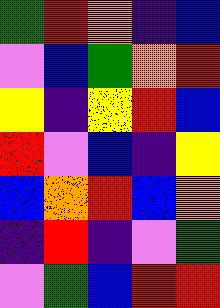[["green", "red", "orange", "indigo", "blue"], ["violet", "blue", "green", "orange", "red"], ["yellow", "indigo", "yellow", "red", "blue"], ["red", "violet", "blue", "indigo", "yellow"], ["blue", "orange", "red", "blue", "orange"], ["indigo", "red", "indigo", "violet", "green"], ["violet", "green", "blue", "red", "red"]]